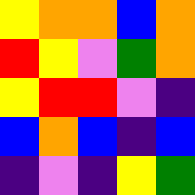[["yellow", "orange", "orange", "blue", "orange"], ["red", "yellow", "violet", "green", "orange"], ["yellow", "red", "red", "violet", "indigo"], ["blue", "orange", "blue", "indigo", "blue"], ["indigo", "violet", "indigo", "yellow", "green"]]